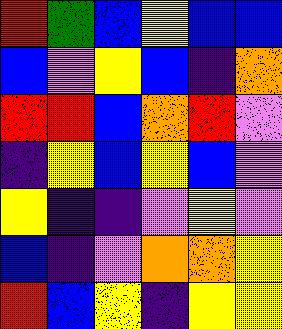[["red", "green", "blue", "yellow", "blue", "blue"], ["blue", "violet", "yellow", "blue", "indigo", "orange"], ["red", "red", "blue", "orange", "red", "violet"], ["indigo", "yellow", "blue", "yellow", "blue", "violet"], ["yellow", "indigo", "indigo", "violet", "yellow", "violet"], ["blue", "indigo", "violet", "orange", "orange", "yellow"], ["red", "blue", "yellow", "indigo", "yellow", "yellow"]]